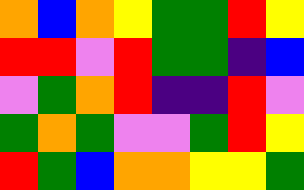[["orange", "blue", "orange", "yellow", "green", "green", "red", "yellow"], ["red", "red", "violet", "red", "green", "green", "indigo", "blue"], ["violet", "green", "orange", "red", "indigo", "indigo", "red", "violet"], ["green", "orange", "green", "violet", "violet", "green", "red", "yellow"], ["red", "green", "blue", "orange", "orange", "yellow", "yellow", "green"]]